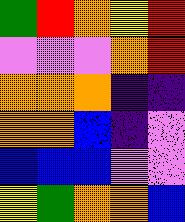[["green", "red", "orange", "yellow", "red"], ["violet", "violet", "violet", "orange", "red"], ["orange", "orange", "orange", "indigo", "indigo"], ["orange", "orange", "blue", "indigo", "violet"], ["blue", "blue", "blue", "violet", "violet"], ["yellow", "green", "orange", "orange", "blue"]]